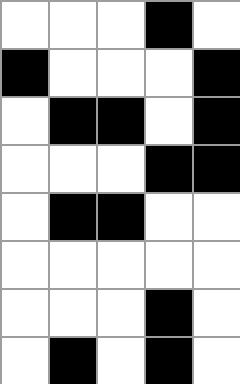[["white", "white", "white", "black", "white"], ["black", "white", "white", "white", "black"], ["white", "black", "black", "white", "black"], ["white", "white", "white", "black", "black"], ["white", "black", "black", "white", "white"], ["white", "white", "white", "white", "white"], ["white", "white", "white", "black", "white"], ["white", "black", "white", "black", "white"]]